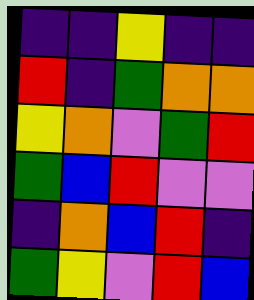[["indigo", "indigo", "yellow", "indigo", "indigo"], ["red", "indigo", "green", "orange", "orange"], ["yellow", "orange", "violet", "green", "red"], ["green", "blue", "red", "violet", "violet"], ["indigo", "orange", "blue", "red", "indigo"], ["green", "yellow", "violet", "red", "blue"]]